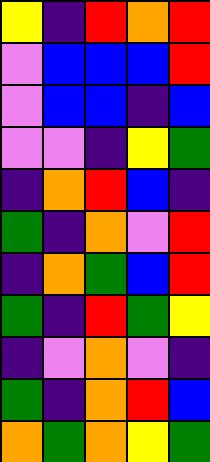[["yellow", "indigo", "red", "orange", "red"], ["violet", "blue", "blue", "blue", "red"], ["violet", "blue", "blue", "indigo", "blue"], ["violet", "violet", "indigo", "yellow", "green"], ["indigo", "orange", "red", "blue", "indigo"], ["green", "indigo", "orange", "violet", "red"], ["indigo", "orange", "green", "blue", "red"], ["green", "indigo", "red", "green", "yellow"], ["indigo", "violet", "orange", "violet", "indigo"], ["green", "indigo", "orange", "red", "blue"], ["orange", "green", "orange", "yellow", "green"]]